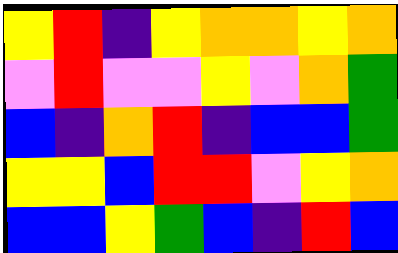[["yellow", "red", "indigo", "yellow", "orange", "orange", "yellow", "orange"], ["violet", "red", "violet", "violet", "yellow", "violet", "orange", "green"], ["blue", "indigo", "orange", "red", "indigo", "blue", "blue", "green"], ["yellow", "yellow", "blue", "red", "red", "violet", "yellow", "orange"], ["blue", "blue", "yellow", "green", "blue", "indigo", "red", "blue"]]